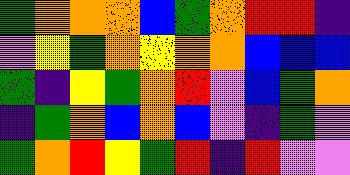[["green", "orange", "orange", "orange", "blue", "green", "orange", "red", "red", "indigo"], ["violet", "yellow", "green", "orange", "yellow", "orange", "orange", "blue", "blue", "blue"], ["green", "indigo", "yellow", "green", "orange", "red", "violet", "blue", "green", "orange"], ["indigo", "green", "orange", "blue", "orange", "blue", "violet", "indigo", "green", "violet"], ["green", "orange", "red", "yellow", "green", "red", "indigo", "red", "violet", "violet"]]